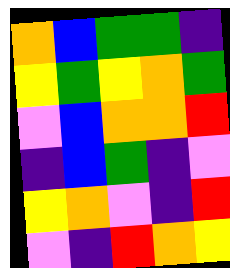[["orange", "blue", "green", "green", "indigo"], ["yellow", "green", "yellow", "orange", "green"], ["violet", "blue", "orange", "orange", "red"], ["indigo", "blue", "green", "indigo", "violet"], ["yellow", "orange", "violet", "indigo", "red"], ["violet", "indigo", "red", "orange", "yellow"]]